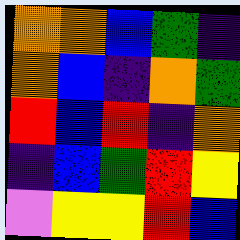[["orange", "orange", "blue", "green", "indigo"], ["orange", "blue", "indigo", "orange", "green"], ["red", "blue", "red", "indigo", "orange"], ["indigo", "blue", "green", "red", "yellow"], ["violet", "yellow", "yellow", "red", "blue"]]